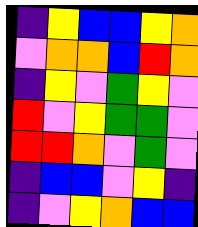[["indigo", "yellow", "blue", "blue", "yellow", "orange"], ["violet", "orange", "orange", "blue", "red", "orange"], ["indigo", "yellow", "violet", "green", "yellow", "violet"], ["red", "violet", "yellow", "green", "green", "violet"], ["red", "red", "orange", "violet", "green", "violet"], ["indigo", "blue", "blue", "violet", "yellow", "indigo"], ["indigo", "violet", "yellow", "orange", "blue", "blue"]]